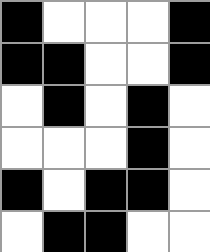[["black", "white", "white", "white", "black"], ["black", "black", "white", "white", "black"], ["white", "black", "white", "black", "white"], ["white", "white", "white", "black", "white"], ["black", "white", "black", "black", "white"], ["white", "black", "black", "white", "white"]]